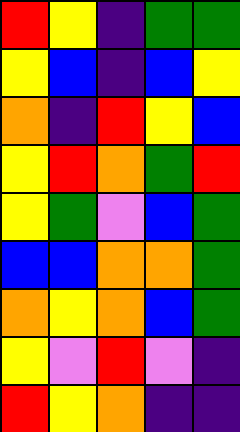[["red", "yellow", "indigo", "green", "green"], ["yellow", "blue", "indigo", "blue", "yellow"], ["orange", "indigo", "red", "yellow", "blue"], ["yellow", "red", "orange", "green", "red"], ["yellow", "green", "violet", "blue", "green"], ["blue", "blue", "orange", "orange", "green"], ["orange", "yellow", "orange", "blue", "green"], ["yellow", "violet", "red", "violet", "indigo"], ["red", "yellow", "orange", "indigo", "indigo"]]